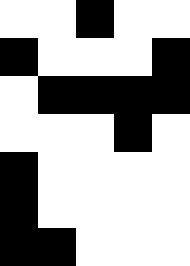[["white", "white", "black", "white", "white"], ["black", "white", "white", "white", "black"], ["white", "black", "black", "black", "black"], ["white", "white", "white", "black", "white"], ["black", "white", "white", "white", "white"], ["black", "white", "white", "white", "white"], ["black", "black", "white", "white", "white"]]